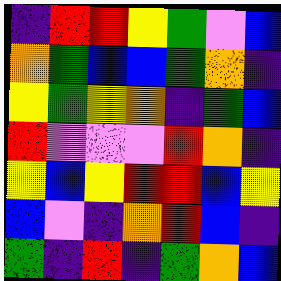[["indigo", "red", "red", "yellow", "green", "violet", "blue"], ["orange", "green", "blue", "blue", "green", "orange", "indigo"], ["yellow", "green", "yellow", "orange", "indigo", "green", "blue"], ["red", "violet", "violet", "violet", "red", "orange", "indigo"], ["yellow", "blue", "yellow", "red", "red", "blue", "yellow"], ["blue", "violet", "indigo", "orange", "red", "blue", "indigo"], ["green", "indigo", "red", "indigo", "green", "orange", "blue"]]